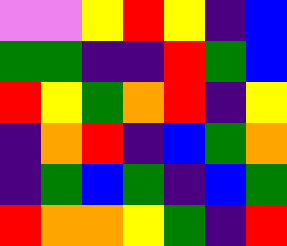[["violet", "violet", "yellow", "red", "yellow", "indigo", "blue"], ["green", "green", "indigo", "indigo", "red", "green", "blue"], ["red", "yellow", "green", "orange", "red", "indigo", "yellow"], ["indigo", "orange", "red", "indigo", "blue", "green", "orange"], ["indigo", "green", "blue", "green", "indigo", "blue", "green"], ["red", "orange", "orange", "yellow", "green", "indigo", "red"]]